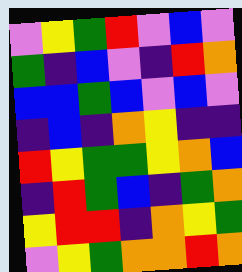[["violet", "yellow", "green", "red", "violet", "blue", "violet"], ["green", "indigo", "blue", "violet", "indigo", "red", "orange"], ["blue", "blue", "green", "blue", "violet", "blue", "violet"], ["indigo", "blue", "indigo", "orange", "yellow", "indigo", "indigo"], ["red", "yellow", "green", "green", "yellow", "orange", "blue"], ["indigo", "red", "green", "blue", "indigo", "green", "orange"], ["yellow", "red", "red", "indigo", "orange", "yellow", "green"], ["violet", "yellow", "green", "orange", "orange", "red", "orange"]]